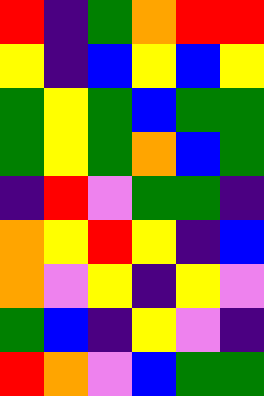[["red", "indigo", "green", "orange", "red", "red"], ["yellow", "indigo", "blue", "yellow", "blue", "yellow"], ["green", "yellow", "green", "blue", "green", "green"], ["green", "yellow", "green", "orange", "blue", "green"], ["indigo", "red", "violet", "green", "green", "indigo"], ["orange", "yellow", "red", "yellow", "indigo", "blue"], ["orange", "violet", "yellow", "indigo", "yellow", "violet"], ["green", "blue", "indigo", "yellow", "violet", "indigo"], ["red", "orange", "violet", "blue", "green", "green"]]